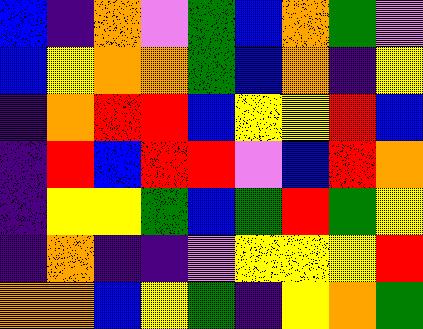[["blue", "indigo", "orange", "violet", "green", "blue", "orange", "green", "violet"], ["blue", "yellow", "orange", "orange", "green", "blue", "orange", "indigo", "yellow"], ["indigo", "orange", "red", "red", "blue", "yellow", "yellow", "red", "blue"], ["indigo", "red", "blue", "red", "red", "violet", "blue", "red", "orange"], ["indigo", "yellow", "yellow", "green", "blue", "green", "red", "green", "yellow"], ["indigo", "orange", "indigo", "indigo", "violet", "yellow", "yellow", "yellow", "red"], ["orange", "orange", "blue", "yellow", "green", "indigo", "yellow", "orange", "green"]]